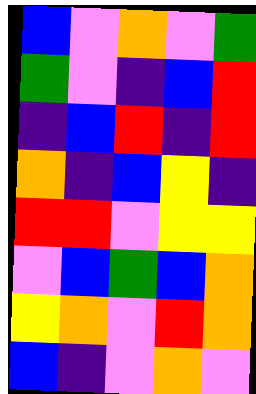[["blue", "violet", "orange", "violet", "green"], ["green", "violet", "indigo", "blue", "red"], ["indigo", "blue", "red", "indigo", "red"], ["orange", "indigo", "blue", "yellow", "indigo"], ["red", "red", "violet", "yellow", "yellow"], ["violet", "blue", "green", "blue", "orange"], ["yellow", "orange", "violet", "red", "orange"], ["blue", "indigo", "violet", "orange", "violet"]]